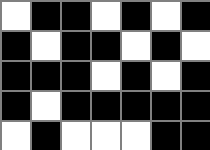[["white", "black", "black", "white", "black", "white", "black"], ["black", "white", "black", "black", "white", "black", "white"], ["black", "black", "black", "white", "black", "white", "black"], ["black", "white", "black", "black", "black", "black", "black"], ["white", "black", "white", "white", "white", "black", "black"]]